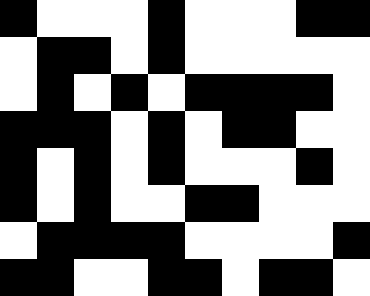[["black", "white", "white", "white", "black", "white", "white", "white", "black", "black"], ["white", "black", "black", "white", "black", "white", "white", "white", "white", "white"], ["white", "black", "white", "black", "white", "black", "black", "black", "black", "white"], ["black", "black", "black", "white", "black", "white", "black", "black", "white", "white"], ["black", "white", "black", "white", "black", "white", "white", "white", "black", "white"], ["black", "white", "black", "white", "white", "black", "black", "white", "white", "white"], ["white", "black", "black", "black", "black", "white", "white", "white", "white", "black"], ["black", "black", "white", "white", "black", "black", "white", "black", "black", "white"]]